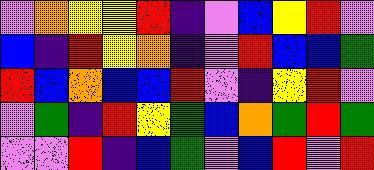[["violet", "orange", "yellow", "yellow", "red", "indigo", "violet", "blue", "yellow", "red", "violet"], ["blue", "indigo", "red", "yellow", "orange", "indigo", "violet", "red", "blue", "blue", "green"], ["red", "blue", "orange", "blue", "blue", "red", "violet", "indigo", "yellow", "red", "violet"], ["violet", "green", "indigo", "red", "yellow", "green", "blue", "orange", "green", "red", "green"], ["violet", "violet", "red", "indigo", "blue", "green", "violet", "blue", "red", "violet", "red"]]